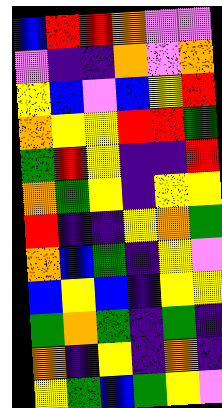[["blue", "red", "red", "orange", "violet", "violet"], ["violet", "indigo", "indigo", "orange", "violet", "orange"], ["yellow", "blue", "violet", "blue", "yellow", "red"], ["orange", "yellow", "yellow", "red", "red", "green"], ["green", "red", "yellow", "indigo", "indigo", "red"], ["orange", "green", "yellow", "indigo", "yellow", "yellow"], ["red", "indigo", "indigo", "yellow", "orange", "green"], ["orange", "blue", "green", "indigo", "yellow", "violet"], ["blue", "yellow", "blue", "indigo", "yellow", "yellow"], ["green", "orange", "green", "indigo", "green", "indigo"], ["orange", "indigo", "yellow", "indigo", "orange", "indigo"], ["yellow", "green", "blue", "green", "yellow", "violet"]]